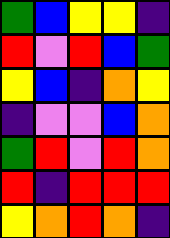[["green", "blue", "yellow", "yellow", "indigo"], ["red", "violet", "red", "blue", "green"], ["yellow", "blue", "indigo", "orange", "yellow"], ["indigo", "violet", "violet", "blue", "orange"], ["green", "red", "violet", "red", "orange"], ["red", "indigo", "red", "red", "red"], ["yellow", "orange", "red", "orange", "indigo"]]